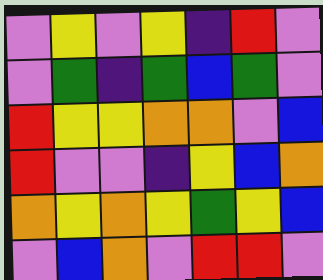[["violet", "yellow", "violet", "yellow", "indigo", "red", "violet"], ["violet", "green", "indigo", "green", "blue", "green", "violet"], ["red", "yellow", "yellow", "orange", "orange", "violet", "blue"], ["red", "violet", "violet", "indigo", "yellow", "blue", "orange"], ["orange", "yellow", "orange", "yellow", "green", "yellow", "blue"], ["violet", "blue", "orange", "violet", "red", "red", "violet"]]